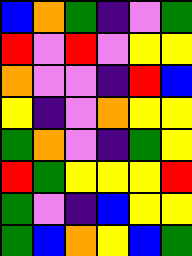[["blue", "orange", "green", "indigo", "violet", "green"], ["red", "violet", "red", "violet", "yellow", "yellow"], ["orange", "violet", "violet", "indigo", "red", "blue"], ["yellow", "indigo", "violet", "orange", "yellow", "yellow"], ["green", "orange", "violet", "indigo", "green", "yellow"], ["red", "green", "yellow", "yellow", "yellow", "red"], ["green", "violet", "indigo", "blue", "yellow", "yellow"], ["green", "blue", "orange", "yellow", "blue", "green"]]